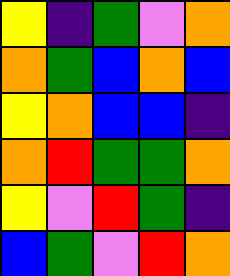[["yellow", "indigo", "green", "violet", "orange"], ["orange", "green", "blue", "orange", "blue"], ["yellow", "orange", "blue", "blue", "indigo"], ["orange", "red", "green", "green", "orange"], ["yellow", "violet", "red", "green", "indigo"], ["blue", "green", "violet", "red", "orange"]]